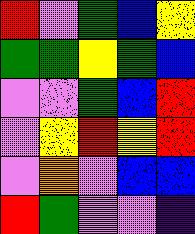[["red", "violet", "green", "blue", "yellow"], ["green", "green", "yellow", "green", "blue"], ["violet", "violet", "green", "blue", "red"], ["violet", "yellow", "red", "yellow", "red"], ["violet", "orange", "violet", "blue", "blue"], ["red", "green", "violet", "violet", "indigo"]]